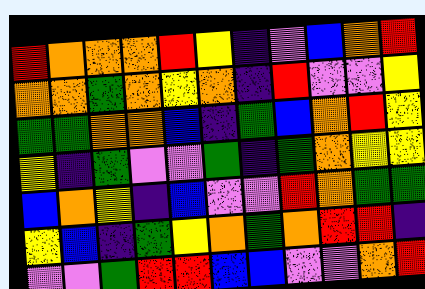[["red", "orange", "orange", "orange", "red", "yellow", "indigo", "violet", "blue", "orange", "red"], ["orange", "orange", "green", "orange", "yellow", "orange", "indigo", "red", "violet", "violet", "yellow"], ["green", "green", "orange", "orange", "blue", "indigo", "green", "blue", "orange", "red", "yellow"], ["yellow", "indigo", "green", "violet", "violet", "green", "indigo", "green", "orange", "yellow", "yellow"], ["blue", "orange", "yellow", "indigo", "blue", "violet", "violet", "red", "orange", "green", "green"], ["yellow", "blue", "indigo", "green", "yellow", "orange", "green", "orange", "red", "red", "indigo"], ["violet", "violet", "green", "red", "red", "blue", "blue", "violet", "violet", "orange", "red"]]